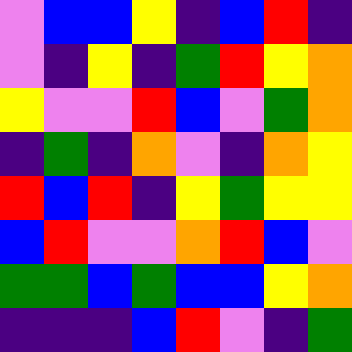[["violet", "blue", "blue", "yellow", "indigo", "blue", "red", "indigo"], ["violet", "indigo", "yellow", "indigo", "green", "red", "yellow", "orange"], ["yellow", "violet", "violet", "red", "blue", "violet", "green", "orange"], ["indigo", "green", "indigo", "orange", "violet", "indigo", "orange", "yellow"], ["red", "blue", "red", "indigo", "yellow", "green", "yellow", "yellow"], ["blue", "red", "violet", "violet", "orange", "red", "blue", "violet"], ["green", "green", "blue", "green", "blue", "blue", "yellow", "orange"], ["indigo", "indigo", "indigo", "blue", "red", "violet", "indigo", "green"]]